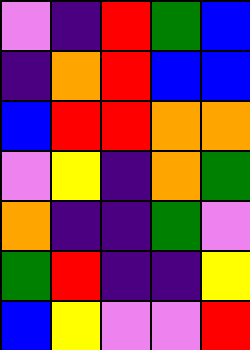[["violet", "indigo", "red", "green", "blue"], ["indigo", "orange", "red", "blue", "blue"], ["blue", "red", "red", "orange", "orange"], ["violet", "yellow", "indigo", "orange", "green"], ["orange", "indigo", "indigo", "green", "violet"], ["green", "red", "indigo", "indigo", "yellow"], ["blue", "yellow", "violet", "violet", "red"]]